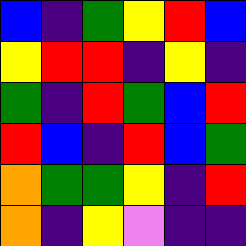[["blue", "indigo", "green", "yellow", "red", "blue"], ["yellow", "red", "red", "indigo", "yellow", "indigo"], ["green", "indigo", "red", "green", "blue", "red"], ["red", "blue", "indigo", "red", "blue", "green"], ["orange", "green", "green", "yellow", "indigo", "red"], ["orange", "indigo", "yellow", "violet", "indigo", "indigo"]]